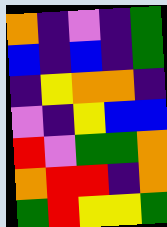[["orange", "indigo", "violet", "indigo", "green"], ["blue", "indigo", "blue", "indigo", "green"], ["indigo", "yellow", "orange", "orange", "indigo"], ["violet", "indigo", "yellow", "blue", "blue"], ["red", "violet", "green", "green", "orange"], ["orange", "red", "red", "indigo", "orange"], ["green", "red", "yellow", "yellow", "green"]]